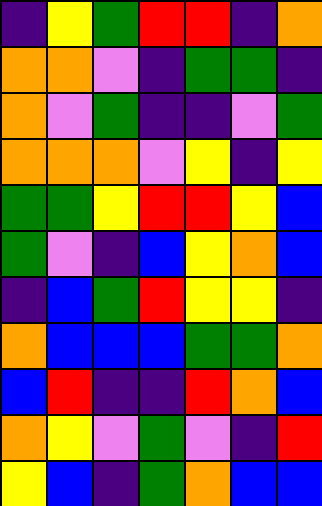[["indigo", "yellow", "green", "red", "red", "indigo", "orange"], ["orange", "orange", "violet", "indigo", "green", "green", "indigo"], ["orange", "violet", "green", "indigo", "indigo", "violet", "green"], ["orange", "orange", "orange", "violet", "yellow", "indigo", "yellow"], ["green", "green", "yellow", "red", "red", "yellow", "blue"], ["green", "violet", "indigo", "blue", "yellow", "orange", "blue"], ["indigo", "blue", "green", "red", "yellow", "yellow", "indigo"], ["orange", "blue", "blue", "blue", "green", "green", "orange"], ["blue", "red", "indigo", "indigo", "red", "orange", "blue"], ["orange", "yellow", "violet", "green", "violet", "indigo", "red"], ["yellow", "blue", "indigo", "green", "orange", "blue", "blue"]]